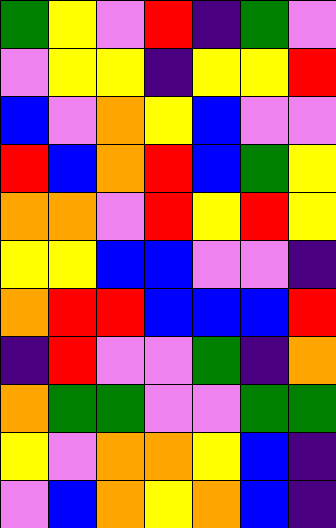[["green", "yellow", "violet", "red", "indigo", "green", "violet"], ["violet", "yellow", "yellow", "indigo", "yellow", "yellow", "red"], ["blue", "violet", "orange", "yellow", "blue", "violet", "violet"], ["red", "blue", "orange", "red", "blue", "green", "yellow"], ["orange", "orange", "violet", "red", "yellow", "red", "yellow"], ["yellow", "yellow", "blue", "blue", "violet", "violet", "indigo"], ["orange", "red", "red", "blue", "blue", "blue", "red"], ["indigo", "red", "violet", "violet", "green", "indigo", "orange"], ["orange", "green", "green", "violet", "violet", "green", "green"], ["yellow", "violet", "orange", "orange", "yellow", "blue", "indigo"], ["violet", "blue", "orange", "yellow", "orange", "blue", "indigo"]]